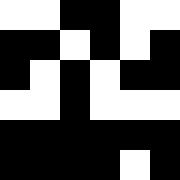[["white", "white", "black", "black", "white", "white"], ["black", "black", "white", "black", "white", "black"], ["black", "white", "black", "white", "black", "black"], ["white", "white", "black", "white", "white", "white"], ["black", "black", "black", "black", "black", "black"], ["black", "black", "black", "black", "white", "black"]]